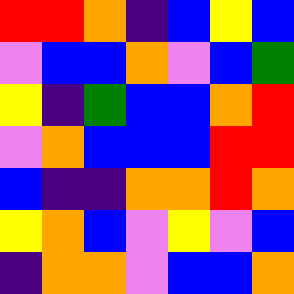[["red", "red", "orange", "indigo", "blue", "yellow", "blue"], ["violet", "blue", "blue", "orange", "violet", "blue", "green"], ["yellow", "indigo", "green", "blue", "blue", "orange", "red"], ["violet", "orange", "blue", "blue", "blue", "red", "red"], ["blue", "indigo", "indigo", "orange", "orange", "red", "orange"], ["yellow", "orange", "blue", "violet", "yellow", "violet", "blue"], ["indigo", "orange", "orange", "violet", "blue", "blue", "orange"]]